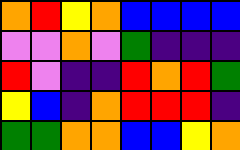[["orange", "red", "yellow", "orange", "blue", "blue", "blue", "blue"], ["violet", "violet", "orange", "violet", "green", "indigo", "indigo", "indigo"], ["red", "violet", "indigo", "indigo", "red", "orange", "red", "green"], ["yellow", "blue", "indigo", "orange", "red", "red", "red", "indigo"], ["green", "green", "orange", "orange", "blue", "blue", "yellow", "orange"]]